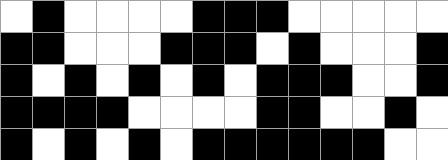[["white", "black", "white", "white", "white", "white", "black", "black", "black", "white", "white", "white", "white", "white"], ["black", "black", "white", "white", "white", "black", "black", "black", "white", "black", "white", "white", "white", "black"], ["black", "white", "black", "white", "black", "white", "black", "white", "black", "black", "black", "white", "white", "black"], ["black", "black", "black", "black", "white", "white", "white", "white", "black", "black", "white", "white", "black", "white"], ["black", "white", "black", "white", "black", "white", "black", "black", "black", "black", "black", "black", "white", "white"]]